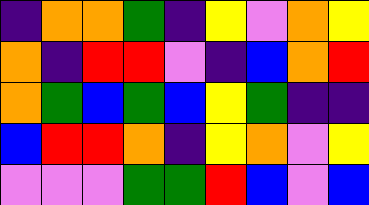[["indigo", "orange", "orange", "green", "indigo", "yellow", "violet", "orange", "yellow"], ["orange", "indigo", "red", "red", "violet", "indigo", "blue", "orange", "red"], ["orange", "green", "blue", "green", "blue", "yellow", "green", "indigo", "indigo"], ["blue", "red", "red", "orange", "indigo", "yellow", "orange", "violet", "yellow"], ["violet", "violet", "violet", "green", "green", "red", "blue", "violet", "blue"]]